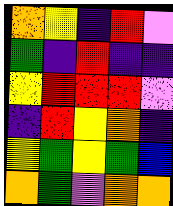[["orange", "yellow", "indigo", "red", "violet"], ["green", "indigo", "red", "indigo", "indigo"], ["yellow", "red", "red", "red", "violet"], ["indigo", "red", "yellow", "orange", "indigo"], ["yellow", "green", "yellow", "green", "blue"], ["orange", "green", "violet", "orange", "orange"]]